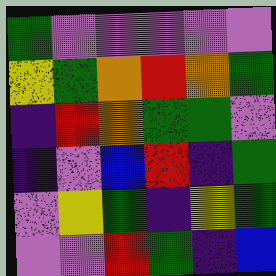[["green", "violet", "violet", "violet", "violet", "violet"], ["yellow", "green", "orange", "red", "orange", "green"], ["indigo", "red", "orange", "green", "green", "violet"], ["indigo", "violet", "blue", "red", "indigo", "green"], ["violet", "yellow", "green", "indigo", "yellow", "green"], ["violet", "violet", "red", "green", "indigo", "blue"]]